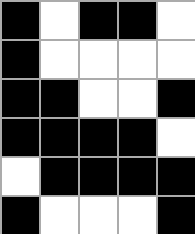[["black", "white", "black", "black", "white"], ["black", "white", "white", "white", "white"], ["black", "black", "white", "white", "black"], ["black", "black", "black", "black", "white"], ["white", "black", "black", "black", "black"], ["black", "white", "white", "white", "black"]]